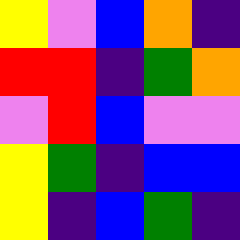[["yellow", "violet", "blue", "orange", "indigo"], ["red", "red", "indigo", "green", "orange"], ["violet", "red", "blue", "violet", "violet"], ["yellow", "green", "indigo", "blue", "blue"], ["yellow", "indigo", "blue", "green", "indigo"]]